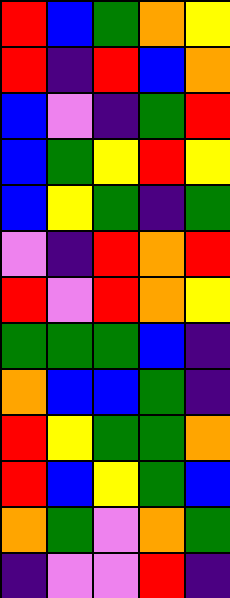[["red", "blue", "green", "orange", "yellow"], ["red", "indigo", "red", "blue", "orange"], ["blue", "violet", "indigo", "green", "red"], ["blue", "green", "yellow", "red", "yellow"], ["blue", "yellow", "green", "indigo", "green"], ["violet", "indigo", "red", "orange", "red"], ["red", "violet", "red", "orange", "yellow"], ["green", "green", "green", "blue", "indigo"], ["orange", "blue", "blue", "green", "indigo"], ["red", "yellow", "green", "green", "orange"], ["red", "blue", "yellow", "green", "blue"], ["orange", "green", "violet", "orange", "green"], ["indigo", "violet", "violet", "red", "indigo"]]